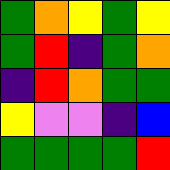[["green", "orange", "yellow", "green", "yellow"], ["green", "red", "indigo", "green", "orange"], ["indigo", "red", "orange", "green", "green"], ["yellow", "violet", "violet", "indigo", "blue"], ["green", "green", "green", "green", "red"]]